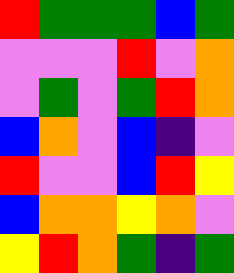[["red", "green", "green", "green", "blue", "green"], ["violet", "violet", "violet", "red", "violet", "orange"], ["violet", "green", "violet", "green", "red", "orange"], ["blue", "orange", "violet", "blue", "indigo", "violet"], ["red", "violet", "violet", "blue", "red", "yellow"], ["blue", "orange", "orange", "yellow", "orange", "violet"], ["yellow", "red", "orange", "green", "indigo", "green"]]